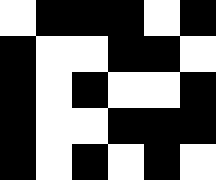[["white", "black", "black", "black", "white", "black"], ["black", "white", "white", "black", "black", "white"], ["black", "white", "black", "white", "white", "black"], ["black", "white", "white", "black", "black", "black"], ["black", "white", "black", "white", "black", "white"]]